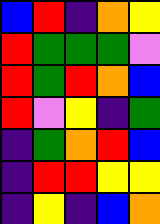[["blue", "red", "indigo", "orange", "yellow"], ["red", "green", "green", "green", "violet"], ["red", "green", "red", "orange", "blue"], ["red", "violet", "yellow", "indigo", "green"], ["indigo", "green", "orange", "red", "blue"], ["indigo", "red", "red", "yellow", "yellow"], ["indigo", "yellow", "indigo", "blue", "orange"]]